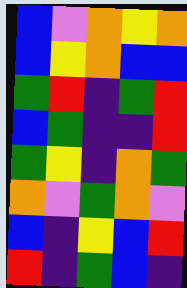[["blue", "violet", "orange", "yellow", "orange"], ["blue", "yellow", "orange", "blue", "blue"], ["green", "red", "indigo", "green", "red"], ["blue", "green", "indigo", "indigo", "red"], ["green", "yellow", "indigo", "orange", "green"], ["orange", "violet", "green", "orange", "violet"], ["blue", "indigo", "yellow", "blue", "red"], ["red", "indigo", "green", "blue", "indigo"]]